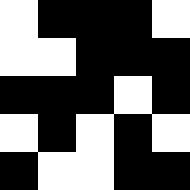[["white", "black", "black", "black", "white"], ["white", "white", "black", "black", "black"], ["black", "black", "black", "white", "black"], ["white", "black", "white", "black", "white"], ["black", "white", "white", "black", "black"]]